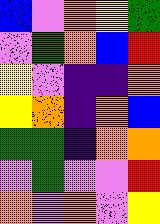[["blue", "violet", "orange", "yellow", "green"], ["violet", "green", "orange", "blue", "red"], ["yellow", "violet", "indigo", "indigo", "orange"], ["yellow", "orange", "indigo", "orange", "blue"], ["green", "green", "indigo", "orange", "orange"], ["violet", "green", "violet", "violet", "red"], ["orange", "violet", "orange", "violet", "yellow"]]